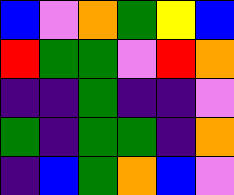[["blue", "violet", "orange", "green", "yellow", "blue"], ["red", "green", "green", "violet", "red", "orange"], ["indigo", "indigo", "green", "indigo", "indigo", "violet"], ["green", "indigo", "green", "green", "indigo", "orange"], ["indigo", "blue", "green", "orange", "blue", "violet"]]